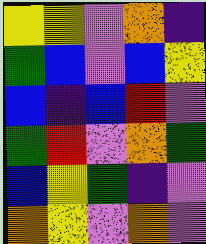[["yellow", "yellow", "violet", "orange", "indigo"], ["green", "blue", "violet", "blue", "yellow"], ["blue", "indigo", "blue", "red", "violet"], ["green", "red", "violet", "orange", "green"], ["blue", "yellow", "green", "indigo", "violet"], ["orange", "yellow", "violet", "orange", "violet"]]